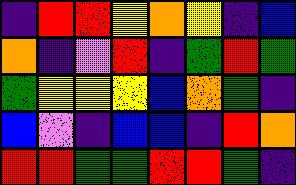[["indigo", "red", "red", "yellow", "orange", "yellow", "indigo", "blue"], ["orange", "indigo", "violet", "red", "indigo", "green", "red", "green"], ["green", "yellow", "yellow", "yellow", "blue", "orange", "green", "indigo"], ["blue", "violet", "indigo", "blue", "blue", "indigo", "red", "orange"], ["red", "red", "green", "green", "red", "red", "green", "indigo"]]